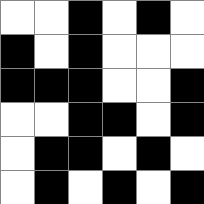[["white", "white", "black", "white", "black", "white"], ["black", "white", "black", "white", "white", "white"], ["black", "black", "black", "white", "white", "black"], ["white", "white", "black", "black", "white", "black"], ["white", "black", "black", "white", "black", "white"], ["white", "black", "white", "black", "white", "black"]]